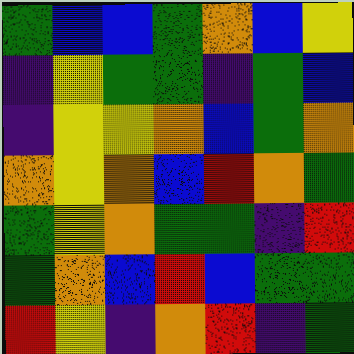[["green", "blue", "blue", "green", "orange", "blue", "yellow"], ["indigo", "yellow", "green", "green", "indigo", "green", "blue"], ["indigo", "yellow", "yellow", "orange", "blue", "green", "orange"], ["orange", "yellow", "orange", "blue", "red", "orange", "green"], ["green", "yellow", "orange", "green", "green", "indigo", "red"], ["green", "orange", "blue", "red", "blue", "green", "green"], ["red", "yellow", "indigo", "orange", "red", "indigo", "green"]]